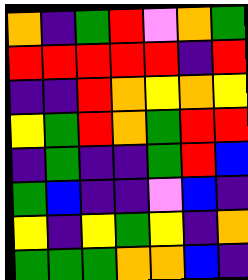[["orange", "indigo", "green", "red", "violet", "orange", "green"], ["red", "red", "red", "red", "red", "indigo", "red"], ["indigo", "indigo", "red", "orange", "yellow", "orange", "yellow"], ["yellow", "green", "red", "orange", "green", "red", "red"], ["indigo", "green", "indigo", "indigo", "green", "red", "blue"], ["green", "blue", "indigo", "indigo", "violet", "blue", "indigo"], ["yellow", "indigo", "yellow", "green", "yellow", "indigo", "orange"], ["green", "green", "green", "orange", "orange", "blue", "indigo"]]